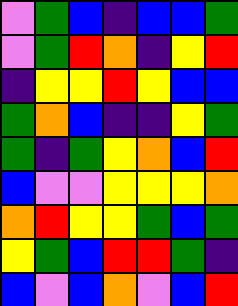[["violet", "green", "blue", "indigo", "blue", "blue", "green"], ["violet", "green", "red", "orange", "indigo", "yellow", "red"], ["indigo", "yellow", "yellow", "red", "yellow", "blue", "blue"], ["green", "orange", "blue", "indigo", "indigo", "yellow", "green"], ["green", "indigo", "green", "yellow", "orange", "blue", "red"], ["blue", "violet", "violet", "yellow", "yellow", "yellow", "orange"], ["orange", "red", "yellow", "yellow", "green", "blue", "green"], ["yellow", "green", "blue", "red", "red", "green", "indigo"], ["blue", "violet", "blue", "orange", "violet", "blue", "red"]]